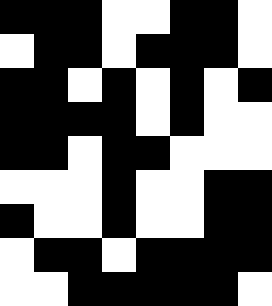[["black", "black", "black", "white", "white", "black", "black", "white"], ["white", "black", "black", "white", "black", "black", "black", "white"], ["black", "black", "white", "black", "white", "black", "white", "black"], ["black", "black", "black", "black", "white", "black", "white", "white"], ["black", "black", "white", "black", "black", "white", "white", "white"], ["white", "white", "white", "black", "white", "white", "black", "black"], ["black", "white", "white", "black", "white", "white", "black", "black"], ["white", "black", "black", "white", "black", "black", "black", "black"], ["white", "white", "black", "black", "black", "black", "black", "white"]]